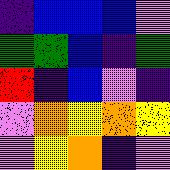[["indigo", "blue", "blue", "blue", "violet"], ["green", "green", "blue", "indigo", "green"], ["red", "indigo", "blue", "violet", "indigo"], ["violet", "orange", "yellow", "orange", "yellow"], ["violet", "yellow", "orange", "indigo", "violet"]]